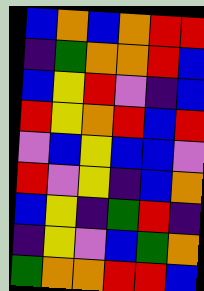[["blue", "orange", "blue", "orange", "red", "red"], ["indigo", "green", "orange", "orange", "red", "blue"], ["blue", "yellow", "red", "violet", "indigo", "blue"], ["red", "yellow", "orange", "red", "blue", "red"], ["violet", "blue", "yellow", "blue", "blue", "violet"], ["red", "violet", "yellow", "indigo", "blue", "orange"], ["blue", "yellow", "indigo", "green", "red", "indigo"], ["indigo", "yellow", "violet", "blue", "green", "orange"], ["green", "orange", "orange", "red", "red", "blue"]]